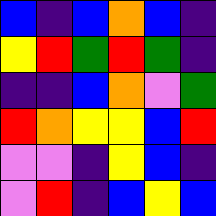[["blue", "indigo", "blue", "orange", "blue", "indigo"], ["yellow", "red", "green", "red", "green", "indigo"], ["indigo", "indigo", "blue", "orange", "violet", "green"], ["red", "orange", "yellow", "yellow", "blue", "red"], ["violet", "violet", "indigo", "yellow", "blue", "indigo"], ["violet", "red", "indigo", "blue", "yellow", "blue"]]